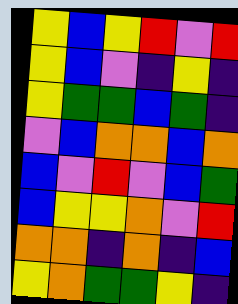[["yellow", "blue", "yellow", "red", "violet", "red"], ["yellow", "blue", "violet", "indigo", "yellow", "indigo"], ["yellow", "green", "green", "blue", "green", "indigo"], ["violet", "blue", "orange", "orange", "blue", "orange"], ["blue", "violet", "red", "violet", "blue", "green"], ["blue", "yellow", "yellow", "orange", "violet", "red"], ["orange", "orange", "indigo", "orange", "indigo", "blue"], ["yellow", "orange", "green", "green", "yellow", "indigo"]]